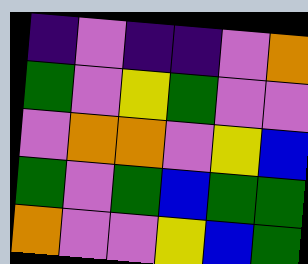[["indigo", "violet", "indigo", "indigo", "violet", "orange"], ["green", "violet", "yellow", "green", "violet", "violet"], ["violet", "orange", "orange", "violet", "yellow", "blue"], ["green", "violet", "green", "blue", "green", "green"], ["orange", "violet", "violet", "yellow", "blue", "green"]]